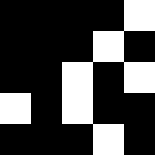[["black", "black", "black", "black", "white"], ["black", "black", "black", "white", "black"], ["black", "black", "white", "black", "white"], ["white", "black", "white", "black", "black"], ["black", "black", "black", "white", "black"]]